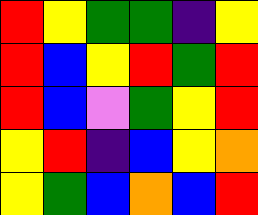[["red", "yellow", "green", "green", "indigo", "yellow"], ["red", "blue", "yellow", "red", "green", "red"], ["red", "blue", "violet", "green", "yellow", "red"], ["yellow", "red", "indigo", "blue", "yellow", "orange"], ["yellow", "green", "blue", "orange", "blue", "red"]]